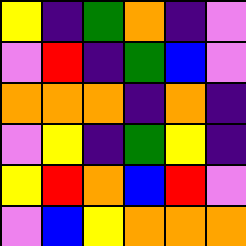[["yellow", "indigo", "green", "orange", "indigo", "violet"], ["violet", "red", "indigo", "green", "blue", "violet"], ["orange", "orange", "orange", "indigo", "orange", "indigo"], ["violet", "yellow", "indigo", "green", "yellow", "indigo"], ["yellow", "red", "orange", "blue", "red", "violet"], ["violet", "blue", "yellow", "orange", "orange", "orange"]]